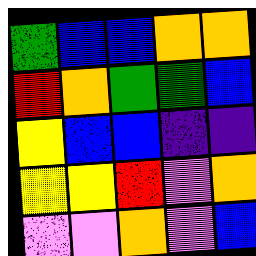[["green", "blue", "blue", "orange", "orange"], ["red", "orange", "green", "green", "blue"], ["yellow", "blue", "blue", "indigo", "indigo"], ["yellow", "yellow", "red", "violet", "orange"], ["violet", "violet", "orange", "violet", "blue"]]